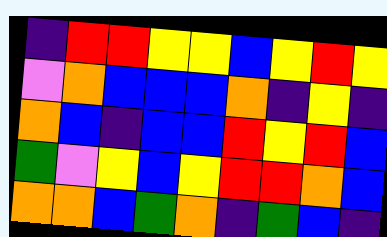[["indigo", "red", "red", "yellow", "yellow", "blue", "yellow", "red", "yellow"], ["violet", "orange", "blue", "blue", "blue", "orange", "indigo", "yellow", "indigo"], ["orange", "blue", "indigo", "blue", "blue", "red", "yellow", "red", "blue"], ["green", "violet", "yellow", "blue", "yellow", "red", "red", "orange", "blue"], ["orange", "orange", "blue", "green", "orange", "indigo", "green", "blue", "indigo"]]